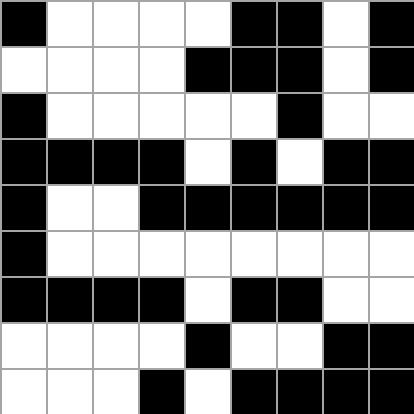[["black", "white", "white", "white", "white", "black", "black", "white", "black"], ["white", "white", "white", "white", "black", "black", "black", "white", "black"], ["black", "white", "white", "white", "white", "white", "black", "white", "white"], ["black", "black", "black", "black", "white", "black", "white", "black", "black"], ["black", "white", "white", "black", "black", "black", "black", "black", "black"], ["black", "white", "white", "white", "white", "white", "white", "white", "white"], ["black", "black", "black", "black", "white", "black", "black", "white", "white"], ["white", "white", "white", "white", "black", "white", "white", "black", "black"], ["white", "white", "white", "black", "white", "black", "black", "black", "black"]]